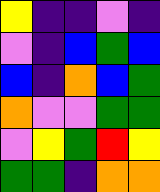[["yellow", "indigo", "indigo", "violet", "indigo"], ["violet", "indigo", "blue", "green", "blue"], ["blue", "indigo", "orange", "blue", "green"], ["orange", "violet", "violet", "green", "green"], ["violet", "yellow", "green", "red", "yellow"], ["green", "green", "indigo", "orange", "orange"]]